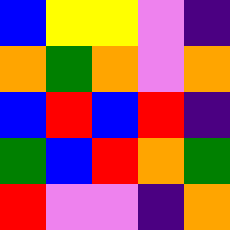[["blue", "yellow", "yellow", "violet", "indigo"], ["orange", "green", "orange", "violet", "orange"], ["blue", "red", "blue", "red", "indigo"], ["green", "blue", "red", "orange", "green"], ["red", "violet", "violet", "indigo", "orange"]]